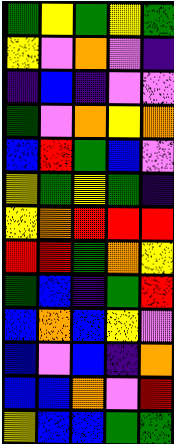[["green", "yellow", "green", "yellow", "green"], ["yellow", "violet", "orange", "violet", "indigo"], ["indigo", "blue", "indigo", "violet", "violet"], ["green", "violet", "orange", "yellow", "orange"], ["blue", "red", "green", "blue", "violet"], ["yellow", "green", "yellow", "green", "indigo"], ["yellow", "orange", "red", "red", "red"], ["red", "red", "green", "orange", "yellow"], ["green", "blue", "indigo", "green", "red"], ["blue", "orange", "blue", "yellow", "violet"], ["blue", "violet", "blue", "indigo", "orange"], ["blue", "blue", "orange", "violet", "red"], ["yellow", "blue", "blue", "green", "green"]]